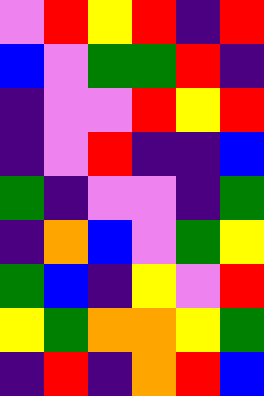[["violet", "red", "yellow", "red", "indigo", "red"], ["blue", "violet", "green", "green", "red", "indigo"], ["indigo", "violet", "violet", "red", "yellow", "red"], ["indigo", "violet", "red", "indigo", "indigo", "blue"], ["green", "indigo", "violet", "violet", "indigo", "green"], ["indigo", "orange", "blue", "violet", "green", "yellow"], ["green", "blue", "indigo", "yellow", "violet", "red"], ["yellow", "green", "orange", "orange", "yellow", "green"], ["indigo", "red", "indigo", "orange", "red", "blue"]]